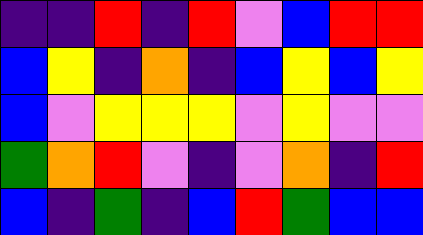[["indigo", "indigo", "red", "indigo", "red", "violet", "blue", "red", "red"], ["blue", "yellow", "indigo", "orange", "indigo", "blue", "yellow", "blue", "yellow"], ["blue", "violet", "yellow", "yellow", "yellow", "violet", "yellow", "violet", "violet"], ["green", "orange", "red", "violet", "indigo", "violet", "orange", "indigo", "red"], ["blue", "indigo", "green", "indigo", "blue", "red", "green", "blue", "blue"]]